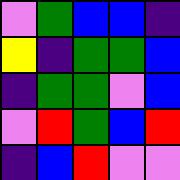[["violet", "green", "blue", "blue", "indigo"], ["yellow", "indigo", "green", "green", "blue"], ["indigo", "green", "green", "violet", "blue"], ["violet", "red", "green", "blue", "red"], ["indigo", "blue", "red", "violet", "violet"]]